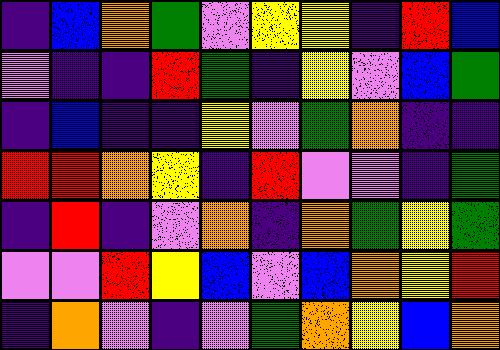[["indigo", "blue", "orange", "green", "violet", "yellow", "yellow", "indigo", "red", "blue"], ["violet", "indigo", "indigo", "red", "green", "indigo", "yellow", "violet", "blue", "green"], ["indigo", "blue", "indigo", "indigo", "yellow", "violet", "green", "orange", "indigo", "indigo"], ["red", "red", "orange", "yellow", "indigo", "red", "violet", "violet", "indigo", "green"], ["indigo", "red", "indigo", "violet", "orange", "indigo", "orange", "green", "yellow", "green"], ["violet", "violet", "red", "yellow", "blue", "violet", "blue", "orange", "yellow", "red"], ["indigo", "orange", "violet", "indigo", "violet", "green", "orange", "yellow", "blue", "orange"]]